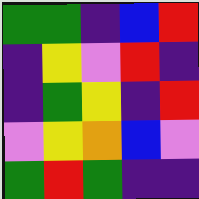[["green", "green", "indigo", "blue", "red"], ["indigo", "yellow", "violet", "red", "indigo"], ["indigo", "green", "yellow", "indigo", "red"], ["violet", "yellow", "orange", "blue", "violet"], ["green", "red", "green", "indigo", "indigo"]]